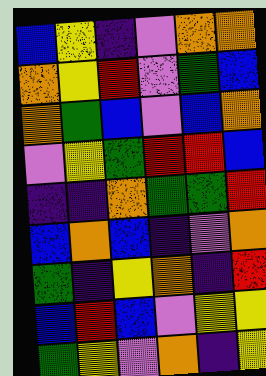[["blue", "yellow", "indigo", "violet", "orange", "orange"], ["orange", "yellow", "red", "violet", "green", "blue"], ["orange", "green", "blue", "violet", "blue", "orange"], ["violet", "yellow", "green", "red", "red", "blue"], ["indigo", "indigo", "orange", "green", "green", "red"], ["blue", "orange", "blue", "indigo", "violet", "orange"], ["green", "indigo", "yellow", "orange", "indigo", "red"], ["blue", "red", "blue", "violet", "yellow", "yellow"], ["green", "yellow", "violet", "orange", "indigo", "yellow"]]